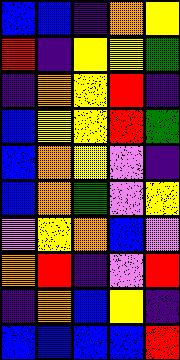[["blue", "blue", "indigo", "orange", "yellow"], ["red", "indigo", "yellow", "yellow", "green"], ["indigo", "orange", "yellow", "red", "indigo"], ["blue", "yellow", "yellow", "red", "green"], ["blue", "orange", "yellow", "violet", "indigo"], ["blue", "orange", "green", "violet", "yellow"], ["violet", "yellow", "orange", "blue", "violet"], ["orange", "red", "indigo", "violet", "red"], ["indigo", "orange", "blue", "yellow", "indigo"], ["blue", "blue", "blue", "blue", "red"]]